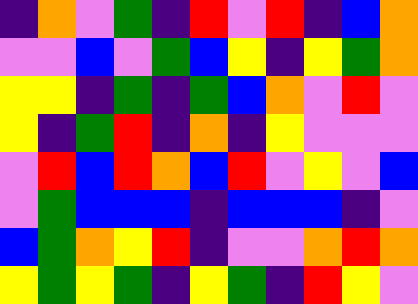[["indigo", "orange", "violet", "green", "indigo", "red", "violet", "red", "indigo", "blue", "orange"], ["violet", "violet", "blue", "violet", "green", "blue", "yellow", "indigo", "yellow", "green", "orange"], ["yellow", "yellow", "indigo", "green", "indigo", "green", "blue", "orange", "violet", "red", "violet"], ["yellow", "indigo", "green", "red", "indigo", "orange", "indigo", "yellow", "violet", "violet", "violet"], ["violet", "red", "blue", "red", "orange", "blue", "red", "violet", "yellow", "violet", "blue"], ["violet", "green", "blue", "blue", "blue", "indigo", "blue", "blue", "blue", "indigo", "violet"], ["blue", "green", "orange", "yellow", "red", "indigo", "violet", "violet", "orange", "red", "orange"], ["yellow", "green", "yellow", "green", "indigo", "yellow", "green", "indigo", "red", "yellow", "violet"]]